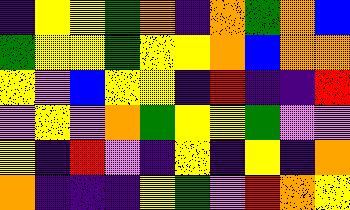[["indigo", "yellow", "yellow", "green", "orange", "indigo", "orange", "green", "orange", "blue"], ["green", "yellow", "yellow", "green", "yellow", "yellow", "orange", "blue", "orange", "orange"], ["yellow", "violet", "blue", "yellow", "yellow", "indigo", "red", "indigo", "indigo", "red"], ["violet", "yellow", "violet", "orange", "green", "yellow", "yellow", "green", "violet", "violet"], ["yellow", "indigo", "red", "violet", "indigo", "yellow", "indigo", "yellow", "indigo", "orange"], ["orange", "indigo", "indigo", "indigo", "yellow", "green", "violet", "red", "orange", "yellow"]]